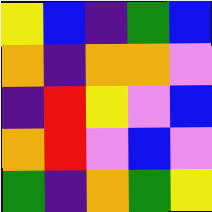[["yellow", "blue", "indigo", "green", "blue"], ["orange", "indigo", "orange", "orange", "violet"], ["indigo", "red", "yellow", "violet", "blue"], ["orange", "red", "violet", "blue", "violet"], ["green", "indigo", "orange", "green", "yellow"]]